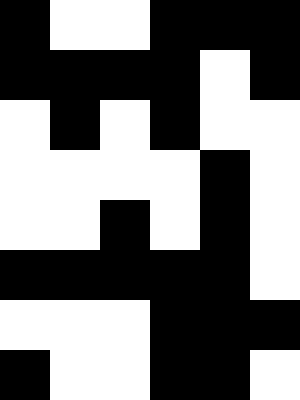[["black", "white", "white", "black", "black", "black"], ["black", "black", "black", "black", "white", "black"], ["white", "black", "white", "black", "white", "white"], ["white", "white", "white", "white", "black", "white"], ["white", "white", "black", "white", "black", "white"], ["black", "black", "black", "black", "black", "white"], ["white", "white", "white", "black", "black", "black"], ["black", "white", "white", "black", "black", "white"]]